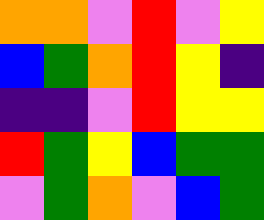[["orange", "orange", "violet", "red", "violet", "yellow"], ["blue", "green", "orange", "red", "yellow", "indigo"], ["indigo", "indigo", "violet", "red", "yellow", "yellow"], ["red", "green", "yellow", "blue", "green", "green"], ["violet", "green", "orange", "violet", "blue", "green"]]